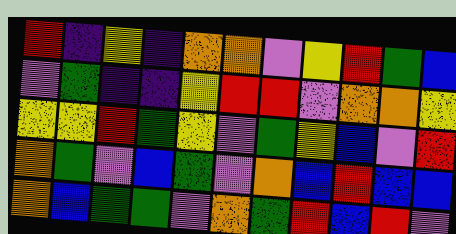[["red", "indigo", "yellow", "indigo", "orange", "orange", "violet", "yellow", "red", "green", "blue"], ["violet", "green", "indigo", "indigo", "yellow", "red", "red", "violet", "orange", "orange", "yellow"], ["yellow", "yellow", "red", "green", "yellow", "violet", "green", "yellow", "blue", "violet", "red"], ["orange", "green", "violet", "blue", "green", "violet", "orange", "blue", "red", "blue", "blue"], ["orange", "blue", "green", "green", "violet", "orange", "green", "red", "blue", "red", "violet"]]